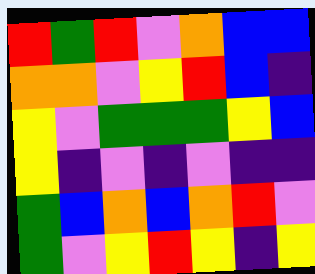[["red", "green", "red", "violet", "orange", "blue", "blue"], ["orange", "orange", "violet", "yellow", "red", "blue", "indigo"], ["yellow", "violet", "green", "green", "green", "yellow", "blue"], ["yellow", "indigo", "violet", "indigo", "violet", "indigo", "indigo"], ["green", "blue", "orange", "blue", "orange", "red", "violet"], ["green", "violet", "yellow", "red", "yellow", "indigo", "yellow"]]